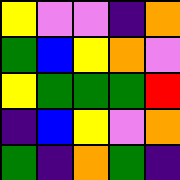[["yellow", "violet", "violet", "indigo", "orange"], ["green", "blue", "yellow", "orange", "violet"], ["yellow", "green", "green", "green", "red"], ["indigo", "blue", "yellow", "violet", "orange"], ["green", "indigo", "orange", "green", "indigo"]]